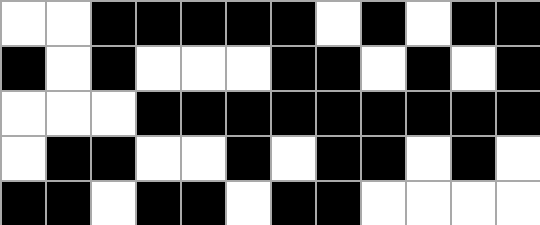[["white", "white", "black", "black", "black", "black", "black", "white", "black", "white", "black", "black"], ["black", "white", "black", "white", "white", "white", "black", "black", "white", "black", "white", "black"], ["white", "white", "white", "black", "black", "black", "black", "black", "black", "black", "black", "black"], ["white", "black", "black", "white", "white", "black", "white", "black", "black", "white", "black", "white"], ["black", "black", "white", "black", "black", "white", "black", "black", "white", "white", "white", "white"]]